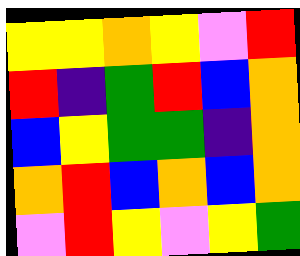[["yellow", "yellow", "orange", "yellow", "violet", "red"], ["red", "indigo", "green", "red", "blue", "orange"], ["blue", "yellow", "green", "green", "indigo", "orange"], ["orange", "red", "blue", "orange", "blue", "orange"], ["violet", "red", "yellow", "violet", "yellow", "green"]]